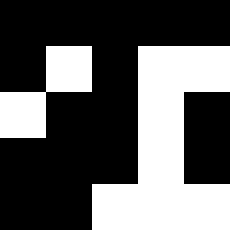[["black", "black", "black", "black", "black"], ["black", "white", "black", "white", "white"], ["white", "black", "black", "white", "black"], ["black", "black", "black", "white", "black"], ["black", "black", "white", "white", "white"]]